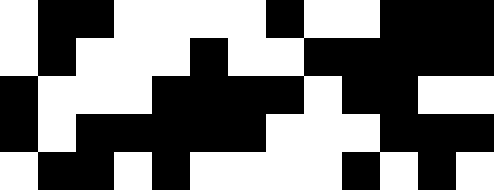[["white", "black", "black", "white", "white", "white", "white", "black", "white", "white", "black", "black", "black"], ["white", "black", "white", "white", "white", "black", "white", "white", "black", "black", "black", "black", "black"], ["black", "white", "white", "white", "black", "black", "black", "black", "white", "black", "black", "white", "white"], ["black", "white", "black", "black", "black", "black", "black", "white", "white", "white", "black", "black", "black"], ["white", "black", "black", "white", "black", "white", "white", "white", "white", "black", "white", "black", "white"]]